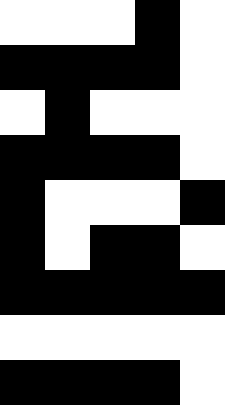[["white", "white", "white", "black", "white"], ["black", "black", "black", "black", "white"], ["white", "black", "white", "white", "white"], ["black", "black", "black", "black", "white"], ["black", "white", "white", "white", "black"], ["black", "white", "black", "black", "white"], ["black", "black", "black", "black", "black"], ["white", "white", "white", "white", "white"], ["black", "black", "black", "black", "white"]]